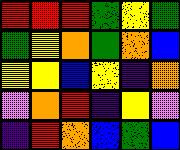[["red", "red", "red", "green", "yellow", "green"], ["green", "yellow", "orange", "green", "orange", "blue"], ["yellow", "yellow", "blue", "yellow", "indigo", "orange"], ["violet", "orange", "red", "indigo", "yellow", "violet"], ["indigo", "red", "orange", "blue", "green", "blue"]]